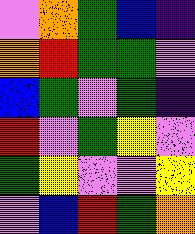[["violet", "orange", "green", "blue", "indigo"], ["orange", "red", "green", "green", "violet"], ["blue", "green", "violet", "green", "indigo"], ["red", "violet", "green", "yellow", "violet"], ["green", "yellow", "violet", "violet", "yellow"], ["violet", "blue", "red", "green", "orange"]]